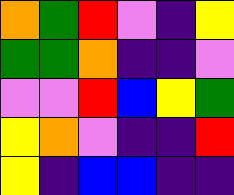[["orange", "green", "red", "violet", "indigo", "yellow"], ["green", "green", "orange", "indigo", "indigo", "violet"], ["violet", "violet", "red", "blue", "yellow", "green"], ["yellow", "orange", "violet", "indigo", "indigo", "red"], ["yellow", "indigo", "blue", "blue", "indigo", "indigo"]]